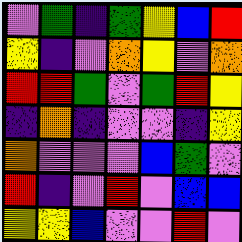[["violet", "green", "indigo", "green", "yellow", "blue", "red"], ["yellow", "indigo", "violet", "orange", "yellow", "violet", "orange"], ["red", "red", "green", "violet", "green", "red", "yellow"], ["indigo", "orange", "indigo", "violet", "violet", "indigo", "yellow"], ["orange", "violet", "violet", "violet", "blue", "green", "violet"], ["red", "indigo", "violet", "red", "violet", "blue", "blue"], ["yellow", "yellow", "blue", "violet", "violet", "red", "violet"]]